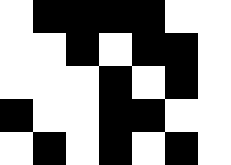[["white", "black", "black", "black", "black", "white", "white"], ["white", "white", "black", "white", "black", "black", "white"], ["white", "white", "white", "black", "white", "black", "white"], ["black", "white", "white", "black", "black", "white", "white"], ["white", "black", "white", "black", "white", "black", "white"]]